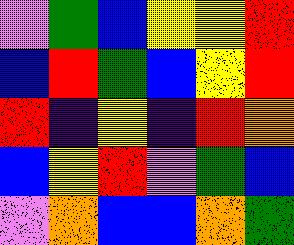[["violet", "green", "blue", "yellow", "yellow", "red"], ["blue", "red", "green", "blue", "yellow", "red"], ["red", "indigo", "yellow", "indigo", "red", "orange"], ["blue", "yellow", "red", "violet", "green", "blue"], ["violet", "orange", "blue", "blue", "orange", "green"]]